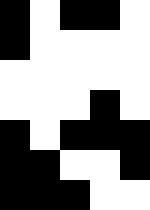[["black", "white", "black", "black", "white"], ["black", "white", "white", "white", "white"], ["white", "white", "white", "white", "white"], ["white", "white", "white", "black", "white"], ["black", "white", "black", "black", "black"], ["black", "black", "white", "white", "black"], ["black", "black", "black", "white", "white"]]